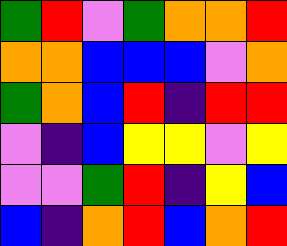[["green", "red", "violet", "green", "orange", "orange", "red"], ["orange", "orange", "blue", "blue", "blue", "violet", "orange"], ["green", "orange", "blue", "red", "indigo", "red", "red"], ["violet", "indigo", "blue", "yellow", "yellow", "violet", "yellow"], ["violet", "violet", "green", "red", "indigo", "yellow", "blue"], ["blue", "indigo", "orange", "red", "blue", "orange", "red"]]